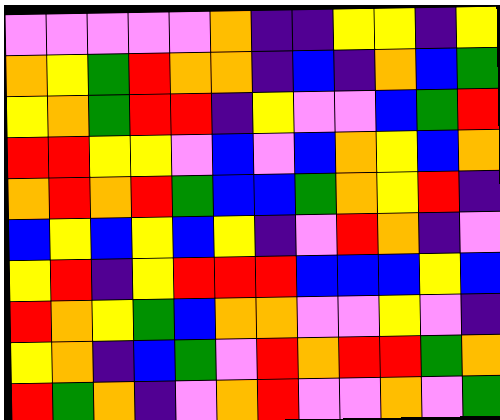[["violet", "violet", "violet", "violet", "violet", "orange", "indigo", "indigo", "yellow", "yellow", "indigo", "yellow"], ["orange", "yellow", "green", "red", "orange", "orange", "indigo", "blue", "indigo", "orange", "blue", "green"], ["yellow", "orange", "green", "red", "red", "indigo", "yellow", "violet", "violet", "blue", "green", "red"], ["red", "red", "yellow", "yellow", "violet", "blue", "violet", "blue", "orange", "yellow", "blue", "orange"], ["orange", "red", "orange", "red", "green", "blue", "blue", "green", "orange", "yellow", "red", "indigo"], ["blue", "yellow", "blue", "yellow", "blue", "yellow", "indigo", "violet", "red", "orange", "indigo", "violet"], ["yellow", "red", "indigo", "yellow", "red", "red", "red", "blue", "blue", "blue", "yellow", "blue"], ["red", "orange", "yellow", "green", "blue", "orange", "orange", "violet", "violet", "yellow", "violet", "indigo"], ["yellow", "orange", "indigo", "blue", "green", "violet", "red", "orange", "red", "red", "green", "orange"], ["red", "green", "orange", "indigo", "violet", "orange", "red", "violet", "violet", "orange", "violet", "green"]]